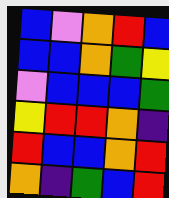[["blue", "violet", "orange", "red", "blue"], ["blue", "blue", "orange", "green", "yellow"], ["violet", "blue", "blue", "blue", "green"], ["yellow", "red", "red", "orange", "indigo"], ["red", "blue", "blue", "orange", "red"], ["orange", "indigo", "green", "blue", "red"]]